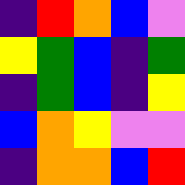[["indigo", "red", "orange", "blue", "violet"], ["yellow", "green", "blue", "indigo", "green"], ["indigo", "green", "blue", "indigo", "yellow"], ["blue", "orange", "yellow", "violet", "violet"], ["indigo", "orange", "orange", "blue", "red"]]